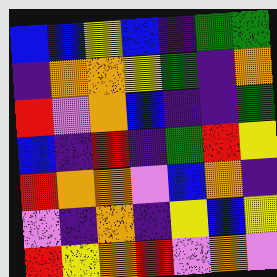[["blue", "blue", "yellow", "blue", "indigo", "green", "green"], ["indigo", "orange", "orange", "yellow", "green", "indigo", "orange"], ["red", "violet", "orange", "blue", "indigo", "indigo", "green"], ["blue", "indigo", "red", "indigo", "green", "red", "yellow"], ["red", "orange", "orange", "violet", "blue", "orange", "indigo"], ["violet", "indigo", "orange", "indigo", "yellow", "blue", "yellow"], ["red", "yellow", "orange", "red", "violet", "orange", "violet"]]